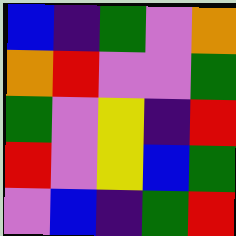[["blue", "indigo", "green", "violet", "orange"], ["orange", "red", "violet", "violet", "green"], ["green", "violet", "yellow", "indigo", "red"], ["red", "violet", "yellow", "blue", "green"], ["violet", "blue", "indigo", "green", "red"]]